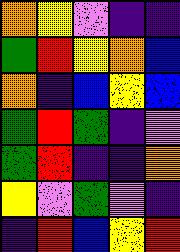[["orange", "yellow", "violet", "indigo", "indigo"], ["green", "red", "yellow", "orange", "blue"], ["orange", "indigo", "blue", "yellow", "blue"], ["green", "red", "green", "indigo", "violet"], ["green", "red", "indigo", "indigo", "orange"], ["yellow", "violet", "green", "violet", "indigo"], ["indigo", "red", "blue", "yellow", "red"]]